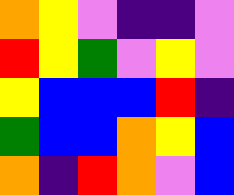[["orange", "yellow", "violet", "indigo", "indigo", "violet"], ["red", "yellow", "green", "violet", "yellow", "violet"], ["yellow", "blue", "blue", "blue", "red", "indigo"], ["green", "blue", "blue", "orange", "yellow", "blue"], ["orange", "indigo", "red", "orange", "violet", "blue"]]